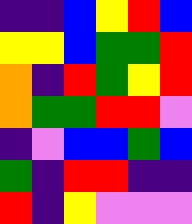[["indigo", "indigo", "blue", "yellow", "red", "blue"], ["yellow", "yellow", "blue", "green", "green", "red"], ["orange", "indigo", "red", "green", "yellow", "red"], ["orange", "green", "green", "red", "red", "violet"], ["indigo", "violet", "blue", "blue", "green", "blue"], ["green", "indigo", "red", "red", "indigo", "indigo"], ["red", "indigo", "yellow", "violet", "violet", "violet"]]